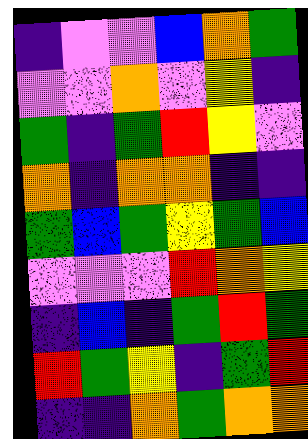[["indigo", "violet", "violet", "blue", "orange", "green"], ["violet", "violet", "orange", "violet", "yellow", "indigo"], ["green", "indigo", "green", "red", "yellow", "violet"], ["orange", "indigo", "orange", "orange", "indigo", "indigo"], ["green", "blue", "green", "yellow", "green", "blue"], ["violet", "violet", "violet", "red", "orange", "yellow"], ["indigo", "blue", "indigo", "green", "red", "green"], ["red", "green", "yellow", "indigo", "green", "red"], ["indigo", "indigo", "orange", "green", "orange", "orange"]]